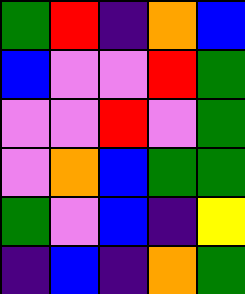[["green", "red", "indigo", "orange", "blue"], ["blue", "violet", "violet", "red", "green"], ["violet", "violet", "red", "violet", "green"], ["violet", "orange", "blue", "green", "green"], ["green", "violet", "blue", "indigo", "yellow"], ["indigo", "blue", "indigo", "orange", "green"]]